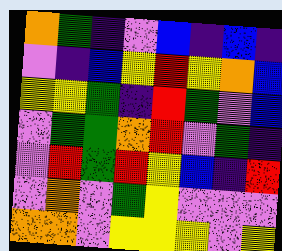[["orange", "green", "indigo", "violet", "blue", "indigo", "blue", "indigo"], ["violet", "indigo", "blue", "yellow", "red", "yellow", "orange", "blue"], ["yellow", "yellow", "green", "indigo", "red", "green", "violet", "blue"], ["violet", "green", "green", "orange", "red", "violet", "green", "indigo"], ["violet", "red", "green", "red", "yellow", "blue", "indigo", "red"], ["violet", "orange", "violet", "green", "yellow", "violet", "violet", "violet"], ["orange", "orange", "violet", "yellow", "yellow", "yellow", "violet", "yellow"]]